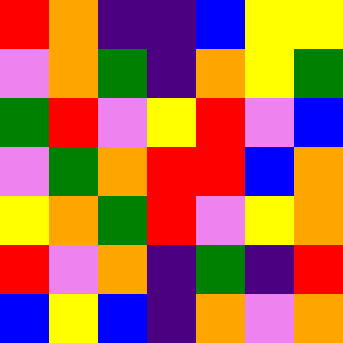[["red", "orange", "indigo", "indigo", "blue", "yellow", "yellow"], ["violet", "orange", "green", "indigo", "orange", "yellow", "green"], ["green", "red", "violet", "yellow", "red", "violet", "blue"], ["violet", "green", "orange", "red", "red", "blue", "orange"], ["yellow", "orange", "green", "red", "violet", "yellow", "orange"], ["red", "violet", "orange", "indigo", "green", "indigo", "red"], ["blue", "yellow", "blue", "indigo", "orange", "violet", "orange"]]